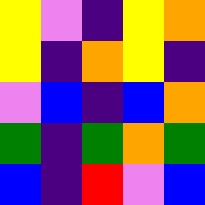[["yellow", "violet", "indigo", "yellow", "orange"], ["yellow", "indigo", "orange", "yellow", "indigo"], ["violet", "blue", "indigo", "blue", "orange"], ["green", "indigo", "green", "orange", "green"], ["blue", "indigo", "red", "violet", "blue"]]